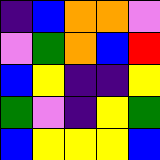[["indigo", "blue", "orange", "orange", "violet"], ["violet", "green", "orange", "blue", "red"], ["blue", "yellow", "indigo", "indigo", "yellow"], ["green", "violet", "indigo", "yellow", "green"], ["blue", "yellow", "yellow", "yellow", "blue"]]